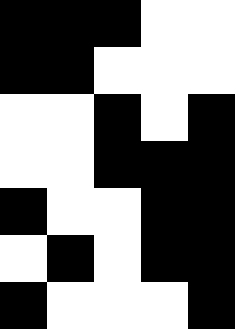[["black", "black", "black", "white", "white"], ["black", "black", "white", "white", "white"], ["white", "white", "black", "white", "black"], ["white", "white", "black", "black", "black"], ["black", "white", "white", "black", "black"], ["white", "black", "white", "black", "black"], ["black", "white", "white", "white", "black"]]